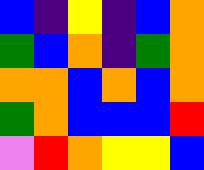[["blue", "indigo", "yellow", "indigo", "blue", "orange"], ["green", "blue", "orange", "indigo", "green", "orange"], ["orange", "orange", "blue", "orange", "blue", "orange"], ["green", "orange", "blue", "blue", "blue", "red"], ["violet", "red", "orange", "yellow", "yellow", "blue"]]